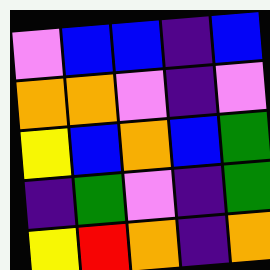[["violet", "blue", "blue", "indigo", "blue"], ["orange", "orange", "violet", "indigo", "violet"], ["yellow", "blue", "orange", "blue", "green"], ["indigo", "green", "violet", "indigo", "green"], ["yellow", "red", "orange", "indigo", "orange"]]